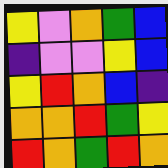[["yellow", "violet", "orange", "green", "blue"], ["indigo", "violet", "violet", "yellow", "blue"], ["yellow", "red", "orange", "blue", "indigo"], ["orange", "orange", "red", "green", "yellow"], ["red", "orange", "green", "red", "orange"]]